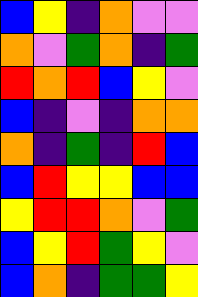[["blue", "yellow", "indigo", "orange", "violet", "violet"], ["orange", "violet", "green", "orange", "indigo", "green"], ["red", "orange", "red", "blue", "yellow", "violet"], ["blue", "indigo", "violet", "indigo", "orange", "orange"], ["orange", "indigo", "green", "indigo", "red", "blue"], ["blue", "red", "yellow", "yellow", "blue", "blue"], ["yellow", "red", "red", "orange", "violet", "green"], ["blue", "yellow", "red", "green", "yellow", "violet"], ["blue", "orange", "indigo", "green", "green", "yellow"]]